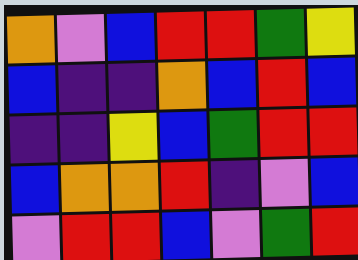[["orange", "violet", "blue", "red", "red", "green", "yellow"], ["blue", "indigo", "indigo", "orange", "blue", "red", "blue"], ["indigo", "indigo", "yellow", "blue", "green", "red", "red"], ["blue", "orange", "orange", "red", "indigo", "violet", "blue"], ["violet", "red", "red", "blue", "violet", "green", "red"]]